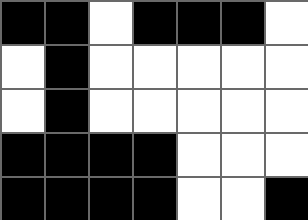[["black", "black", "white", "black", "black", "black", "white"], ["white", "black", "white", "white", "white", "white", "white"], ["white", "black", "white", "white", "white", "white", "white"], ["black", "black", "black", "black", "white", "white", "white"], ["black", "black", "black", "black", "white", "white", "black"]]